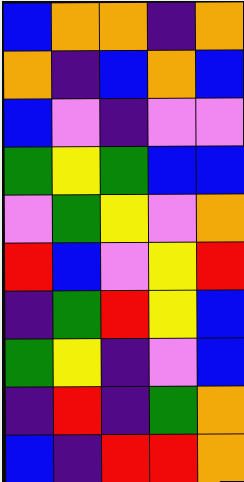[["blue", "orange", "orange", "indigo", "orange"], ["orange", "indigo", "blue", "orange", "blue"], ["blue", "violet", "indigo", "violet", "violet"], ["green", "yellow", "green", "blue", "blue"], ["violet", "green", "yellow", "violet", "orange"], ["red", "blue", "violet", "yellow", "red"], ["indigo", "green", "red", "yellow", "blue"], ["green", "yellow", "indigo", "violet", "blue"], ["indigo", "red", "indigo", "green", "orange"], ["blue", "indigo", "red", "red", "orange"]]